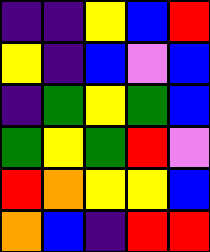[["indigo", "indigo", "yellow", "blue", "red"], ["yellow", "indigo", "blue", "violet", "blue"], ["indigo", "green", "yellow", "green", "blue"], ["green", "yellow", "green", "red", "violet"], ["red", "orange", "yellow", "yellow", "blue"], ["orange", "blue", "indigo", "red", "red"]]